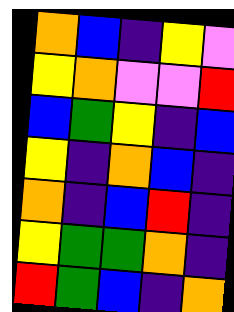[["orange", "blue", "indigo", "yellow", "violet"], ["yellow", "orange", "violet", "violet", "red"], ["blue", "green", "yellow", "indigo", "blue"], ["yellow", "indigo", "orange", "blue", "indigo"], ["orange", "indigo", "blue", "red", "indigo"], ["yellow", "green", "green", "orange", "indigo"], ["red", "green", "blue", "indigo", "orange"]]